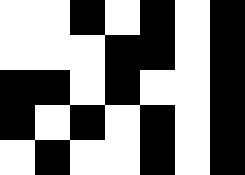[["white", "white", "black", "white", "black", "white", "black"], ["white", "white", "white", "black", "black", "white", "black"], ["black", "black", "white", "black", "white", "white", "black"], ["black", "white", "black", "white", "black", "white", "black"], ["white", "black", "white", "white", "black", "white", "black"]]